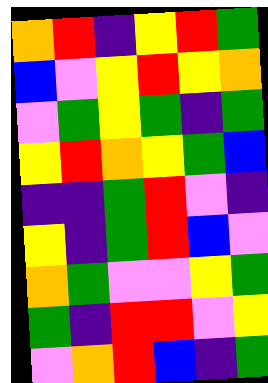[["orange", "red", "indigo", "yellow", "red", "green"], ["blue", "violet", "yellow", "red", "yellow", "orange"], ["violet", "green", "yellow", "green", "indigo", "green"], ["yellow", "red", "orange", "yellow", "green", "blue"], ["indigo", "indigo", "green", "red", "violet", "indigo"], ["yellow", "indigo", "green", "red", "blue", "violet"], ["orange", "green", "violet", "violet", "yellow", "green"], ["green", "indigo", "red", "red", "violet", "yellow"], ["violet", "orange", "red", "blue", "indigo", "green"]]